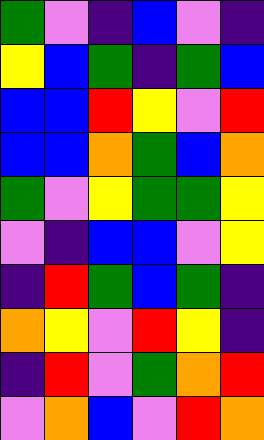[["green", "violet", "indigo", "blue", "violet", "indigo"], ["yellow", "blue", "green", "indigo", "green", "blue"], ["blue", "blue", "red", "yellow", "violet", "red"], ["blue", "blue", "orange", "green", "blue", "orange"], ["green", "violet", "yellow", "green", "green", "yellow"], ["violet", "indigo", "blue", "blue", "violet", "yellow"], ["indigo", "red", "green", "blue", "green", "indigo"], ["orange", "yellow", "violet", "red", "yellow", "indigo"], ["indigo", "red", "violet", "green", "orange", "red"], ["violet", "orange", "blue", "violet", "red", "orange"]]